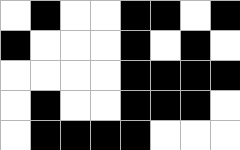[["white", "black", "white", "white", "black", "black", "white", "black"], ["black", "white", "white", "white", "black", "white", "black", "white"], ["white", "white", "white", "white", "black", "black", "black", "black"], ["white", "black", "white", "white", "black", "black", "black", "white"], ["white", "black", "black", "black", "black", "white", "white", "white"]]